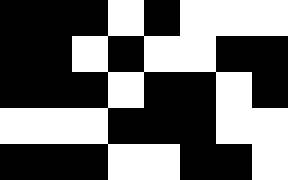[["black", "black", "black", "white", "black", "white", "white", "white"], ["black", "black", "white", "black", "white", "white", "black", "black"], ["black", "black", "black", "white", "black", "black", "white", "black"], ["white", "white", "white", "black", "black", "black", "white", "white"], ["black", "black", "black", "white", "white", "black", "black", "white"]]